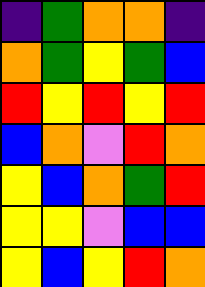[["indigo", "green", "orange", "orange", "indigo"], ["orange", "green", "yellow", "green", "blue"], ["red", "yellow", "red", "yellow", "red"], ["blue", "orange", "violet", "red", "orange"], ["yellow", "blue", "orange", "green", "red"], ["yellow", "yellow", "violet", "blue", "blue"], ["yellow", "blue", "yellow", "red", "orange"]]